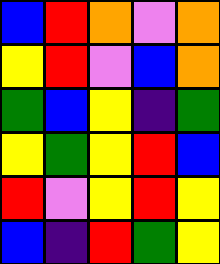[["blue", "red", "orange", "violet", "orange"], ["yellow", "red", "violet", "blue", "orange"], ["green", "blue", "yellow", "indigo", "green"], ["yellow", "green", "yellow", "red", "blue"], ["red", "violet", "yellow", "red", "yellow"], ["blue", "indigo", "red", "green", "yellow"]]